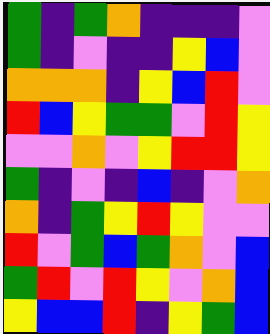[["green", "indigo", "green", "orange", "indigo", "indigo", "indigo", "violet"], ["green", "indigo", "violet", "indigo", "indigo", "yellow", "blue", "violet"], ["orange", "orange", "orange", "indigo", "yellow", "blue", "red", "violet"], ["red", "blue", "yellow", "green", "green", "violet", "red", "yellow"], ["violet", "violet", "orange", "violet", "yellow", "red", "red", "yellow"], ["green", "indigo", "violet", "indigo", "blue", "indigo", "violet", "orange"], ["orange", "indigo", "green", "yellow", "red", "yellow", "violet", "violet"], ["red", "violet", "green", "blue", "green", "orange", "violet", "blue"], ["green", "red", "violet", "red", "yellow", "violet", "orange", "blue"], ["yellow", "blue", "blue", "red", "indigo", "yellow", "green", "blue"]]